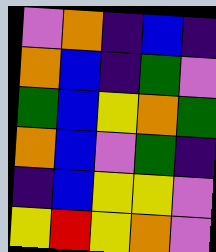[["violet", "orange", "indigo", "blue", "indigo"], ["orange", "blue", "indigo", "green", "violet"], ["green", "blue", "yellow", "orange", "green"], ["orange", "blue", "violet", "green", "indigo"], ["indigo", "blue", "yellow", "yellow", "violet"], ["yellow", "red", "yellow", "orange", "violet"]]